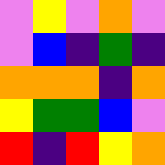[["violet", "yellow", "violet", "orange", "violet"], ["violet", "blue", "indigo", "green", "indigo"], ["orange", "orange", "orange", "indigo", "orange"], ["yellow", "green", "green", "blue", "violet"], ["red", "indigo", "red", "yellow", "orange"]]